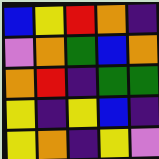[["blue", "yellow", "red", "orange", "indigo"], ["violet", "orange", "green", "blue", "orange"], ["orange", "red", "indigo", "green", "green"], ["yellow", "indigo", "yellow", "blue", "indigo"], ["yellow", "orange", "indigo", "yellow", "violet"]]